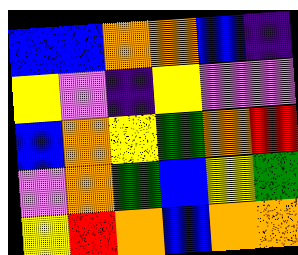[["blue", "blue", "orange", "orange", "blue", "indigo"], ["yellow", "violet", "indigo", "yellow", "violet", "violet"], ["blue", "orange", "yellow", "green", "orange", "red"], ["violet", "orange", "green", "blue", "yellow", "green"], ["yellow", "red", "orange", "blue", "orange", "orange"]]